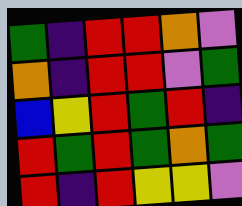[["green", "indigo", "red", "red", "orange", "violet"], ["orange", "indigo", "red", "red", "violet", "green"], ["blue", "yellow", "red", "green", "red", "indigo"], ["red", "green", "red", "green", "orange", "green"], ["red", "indigo", "red", "yellow", "yellow", "violet"]]